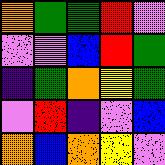[["orange", "green", "green", "red", "violet"], ["violet", "violet", "blue", "red", "green"], ["indigo", "green", "orange", "yellow", "green"], ["violet", "red", "indigo", "violet", "blue"], ["orange", "blue", "orange", "yellow", "violet"]]